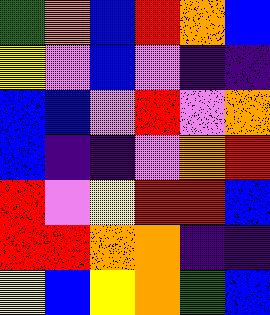[["green", "orange", "blue", "red", "orange", "blue"], ["yellow", "violet", "blue", "violet", "indigo", "indigo"], ["blue", "blue", "violet", "red", "violet", "orange"], ["blue", "indigo", "indigo", "violet", "orange", "red"], ["red", "violet", "yellow", "red", "red", "blue"], ["red", "red", "orange", "orange", "indigo", "indigo"], ["yellow", "blue", "yellow", "orange", "green", "blue"]]